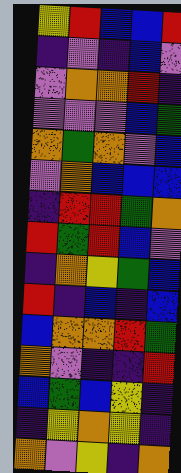[["yellow", "red", "blue", "blue", "red"], ["indigo", "violet", "indigo", "blue", "violet"], ["violet", "orange", "orange", "red", "indigo"], ["violet", "violet", "violet", "blue", "green"], ["orange", "green", "orange", "violet", "blue"], ["violet", "orange", "blue", "blue", "blue"], ["indigo", "red", "red", "green", "orange"], ["red", "green", "red", "blue", "violet"], ["indigo", "orange", "yellow", "green", "blue"], ["red", "indigo", "blue", "indigo", "blue"], ["blue", "orange", "orange", "red", "green"], ["orange", "violet", "indigo", "indigo", "red"], ["blue", "green", "blue", "yellow", "indigo"], ["indigo", "yellow", "orange", "yellow", "indigo"], ["orange", "violet", "yellow", "indigo", "orange"]]